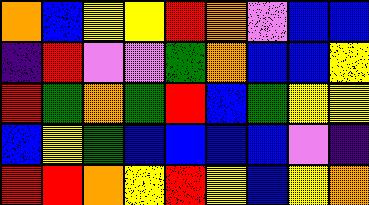[["orange", "blue", "yellow", "yellow", "red", "orange", "violet", "blue", "blue"], ["indigo", "red", "violet", "violet", "green", "orange", "blue", "blue", "yellow"], ["red", "green", "orange", "green", "red", "blue", "green", "yellow", "yellow"], ["blue", "yellow", "green", "blue", "blue", "blue", "blue", "violet", "indigo"], ["red", "red", "orange", "yellow", "red", "yellow", "blue", "yellow", "orange"]]